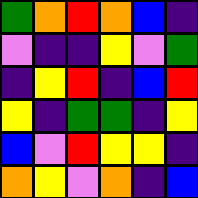[["green", "orange", "red", "orange", "blue", "indigo"], ["violet", "indigo", "indigo", "yellow", "violet", "green"], ["indigo", "yellow", "red", "indigo", "blue", "red"], ["yellow", "indigo", "green", "green", "indigo", "yellow"], ["blue", "violet", "red", "yellow", "yellow", "indigo"], ["orange", "yellow", "violet", "orange", "indigo", "blue"]]